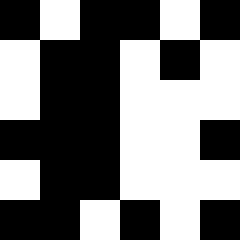[["black", "white", "black", "black", "white", "black"], ["white", "black", "black", "white", "black", "white"], ["white", "black", "black", "white", "white", "white"], ["black", "black", "black", "white", "white", "black"], ["white", "black", "black", "white", "white", "white"], ["black", "black", "white", "black", "white", "black"]]